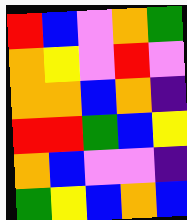[["red", "blue", "violet", "orange", "green"], ["orange", "yellow", "violet", "red", "violet"], ["orange", "orange", "blue", "orange", "indigo"], ["red", "red", "green", "blue", "yellow"], ["orange", "blue", "violet", "violet", "indigo"], ["green", "yellow", "blue", "orange", "blue"]]